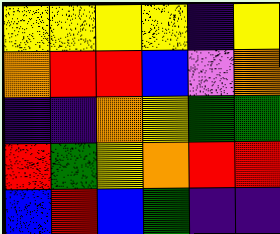[["yellow", "yellow", "yellow", "yellow", "indigo", "yellow"], ["orange", "red", "red", "blue", "violet", "orange"], ["indigo", "indigo", "orange", "yellow", "green", "green"], ["red", "green", "yellow", "orange", "red", "red"], ["blue", "red", "blue", "green", "indigo", "indigo"]]